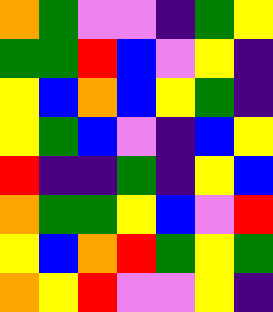[["orange", "green", "violet", "violet", "indigo", "green", "yellow"], ["green", "green", "red", "blue", "violet", "yellow", "indigo"], ["yellow", "blue", "orange", "blue", "yellow", "green", "indigo"], ["yellow", "green", "blue", "violet", "indigo", "blue", "yellow"], ["red", "indigo", "indigo", "green", "indigo", "yellow", "blue"], ["orange", "green", "green", "yellow", "blue", "violet", "red"], ["yellow", "blue", "orange", "red", "green", "yellow", "green"], ["orange", "yellow", "red", "violet", "violet", "yellow", "indigo"]]